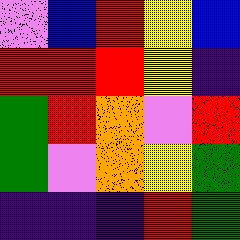[["violet", "blue", "red", "yellow", "blue"], ["red", "red", "red", "yellow", "indigo"], ["green", "red", "orange", "violet", "red"], ["green", "violet", "orange", "yellow", "green"], ["indigo", "indigo", "indigo", "red", "green"]]